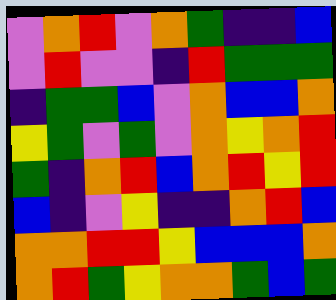[["violet", "orange", "red", "violet", "orange", "green", "indigo", "indigo", "blue"], ["violet", "red", "violet", "violet", "indigo", "red", "green", "green", "green"], ["indigo", "green", "green", "blue", "violet", "orange", "blue", "blue", "orange"], ["yellow", "green", "violet", "green", "violet", "orange", "yellow", "orange", "red"], ["green", "indigo", "orange", "red", "blue", "orange", "red", "yellow", "red"], ["blue", "indigo", "violet", "yellow", "indigo", "indigo", "orange", "red", "blue"], ["orange", "orange", "red", "red", "yellow", "blue", "blue", "blue", "orange"], ["orange", "red", "green", "yellow", "orange", "orange", "green", "blue", "green"]]